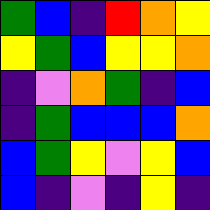[["green", "blue", "indigo", "red", "orange", "yellow"], ["yellow", "green", "blue", "yellow", "yellow", "orange"], ["indigo", "violet", "orange", "green", "indigo", "blue"], ["indigo", "green", "blue", "blue", "blue", "orange"], ["blue", "green", "yellow", "violet", "yellow", "blue"], ["blue", "indigo", "violet", "indigo", "yellow", "indigo"]]